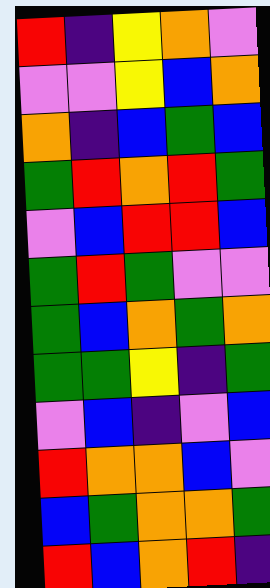[["red", "indigo", "yellow", "orange", "violet"], ["violet", "violet", "yellow", "blue", "orange"], ["orange", "indigo", "blue", "green", "blue"], ["green", "red", "orange", "red", "green"], ["violet", "blue", "red", "red", "blue"], ["green", "red", "green", "violet", "violet"], ["green", "blue", "orange", "green", "orange"], ["green", "green", "yellow", "indigo", "green"], ["violet", "blue", "indigo", "violet", "blue"], ["red", "orange", "orange", "blue", "violet"], ["blue", "green", "orange", "orange", "green"], ["red", "blue", "orange", "red", "indigo"]]